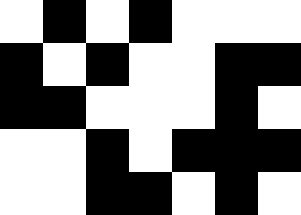[["white", "black", "white", "black", "white", "white", "white"], ["black", "white", "black", "white", "white", "black", "black"], ["black", "black", "white", "white", "white", "black", "white"], ["white", "white", "black", "white", "black", "black", "black"], ["white", "white", "black", "black", "white", "black", "white"]]